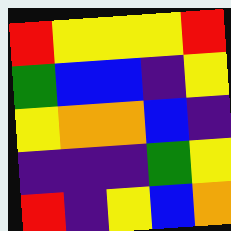[["red", "yellow", "yellow", "yellow", "red"], ["green", "blue", "blue", "indigo", "yellow"], ["yellow", "orange", "orange", "blue", "indigo"], ["indigo", "indigo", "indigo", "green", "yellow"], ["red", "indigo", "yellow", "blue", "orange"]]